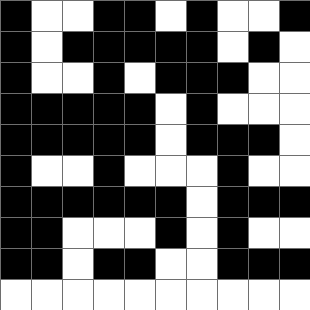[["black", "white", "white", "black", "black", "white", "black", "white", "white", "black"], ["black", "white", "black", "black", "black", "black", "black", "white", "black", "white"], ["black", "white", "white", "black", "white", "black", "black", "black", "white", "white"], ["black", "black", "black", "black", "black", "white", "black", "white", "white", "white"], ["black", "black", "black", "black", "black", "white", "black", "black", "black", "white"], ["black", "white", "white", "black", "white", "white", "white", "black", "white", "white"], ["black", "black", "black", "black", "black", "black", "white", "black", "black", "black"], ["black", "black", "white", "white", "white", "black", "white", "black", "white", "white"], ["black", "black", "white", "black", "black", "white", "white", "black", "black", "black"], ["white", "white", "white", "white", "white", "white", "white", "white", "white", "white"]]